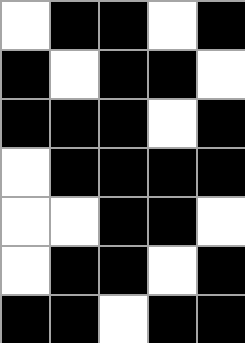[["white", "black", "black", "white", "black"], ["black", "white", "black", "black", "white"], ["black", "black", "black", "white", "black"], ["white", "black", "black", "black", "black"], ["white", "white", "black", "black", "white"], ["white", "black", "black", "white", "black"], ["black", "black", "white", "black", "black"]]